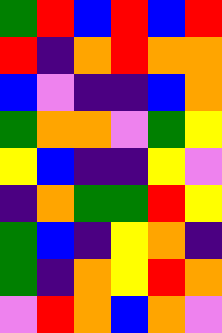[["green", "red", "blue", "red", "blue", "red"], ["red", "indigo", "orange", "red", "orange", "orange"], ["blue", "violet", "indigo", "indigo", "blue", "orange"], ["green", "orange", "orange", "violet", "green", "yellow"], ["yellow", "blue", "indigo", "indigo", "yellow", "violet"], ["indigo", "orange", "green", "green", "red", "yellow"], ["green", "blue", "indigo", "yellow", "orange", "indigo"], ["green", "indigo", "orange", "yellow", "red", "orange"], ["violet", "red", "orange", "blue", "orange", "violet"]]